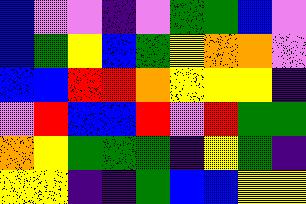[["blue", "violet", "violet", "indigo", "violet", "green", "green", "blue", "violet"], ["blue", "green", "yellow", "blue", "green", "yellow", "orange", "orange", "violet"], ["blue", "blue", "red", "red", "orange", "yellow", "yellow", "yellow", "indigo"], ["violet", "red", "blue", "blue", "red", "violet", "red", "green", "green"], ["orange", "yellow", "green", "green", "green", "indigo", "yellow", "green", "indigo"], ["yellow", "yellow", "indigo", "indigo", "green", "blue", "blue", "yellow", "yellow"]]